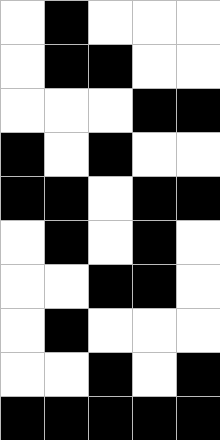[["white", "black", "white", "white", "white"], ["white", "black", "black", "white", "white"], ["white", "white", "white", "black", "black"], ["black", "white", "black", "white", "white"], ["black", "black", "white", "black", "black"], ["white", "black", "white", "black", "white"], ["white", "white", "black", "black", "white"], ["white", "black", "white", "white", "white"], ["white", "white", "black", "white", "black"], ["black", "black", "black", "black", "black"]]